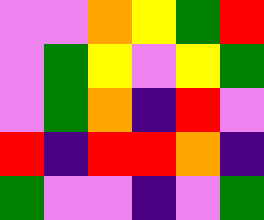[["violet", "violet", "orange", "yellow", "green", "red"], ["violet", "green", "yellow", "violet", "yellow", "green"], ["violet", "green", "orange", "indigo", "red", "violet"], ["red", "indigo", "red", "red", "orange", "indigo"], ["green", "violet", "violet", "indigo", "violet", "green"]]